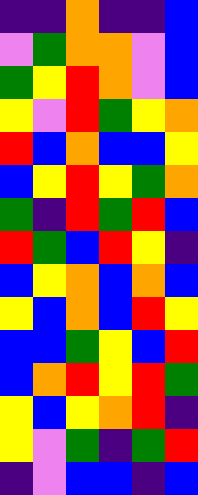[["indigo", "indigo", "orange", "indigo", "indigo", "blue"], ["violet", "green", "orange", "orange", "violet", "blue"], ["green", "yellow", "red", "orange", "violet", "blue"], ["yellow", "violet", "red", "green", "yellow", "orange"], ["red", "blue", "orange", "blue", "blue", "yellow"], ["blue", "yellow", "red", "yellow", "green", "orange"], ["green", "indigo", "red", "green", "red", "blue"], ["red", "green", "blue", "red", "yellow", "indigo"], ["blue", "yellow", "orange", "blue", "orange", "blue"], ["yellow", "blue", "orange", "blue", "red", "yellow"], ["blue", "blue", "green", "yellow", "blue", "red"], ["blue", "orange", "red", "yellow", "red", "green"], ["yellow", "blue", "yellow", "orange", "red", "indigo"], ["yellow", "violet", "green", "indigo", "green", "red"], ["indigo", "violet", "blue", "blue", "indigo", "blue"]]